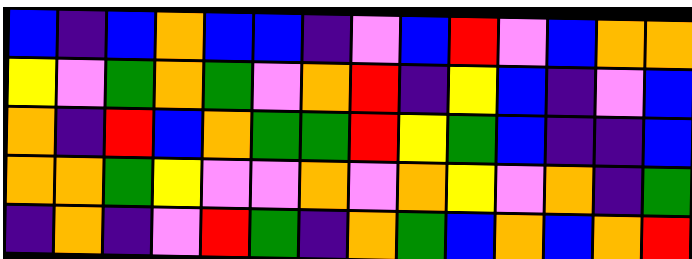[["blue", "indigo", "blue", "orange", "blue", "blue", "indigo", "violet", "blue", "red", "violet", "blue", "orange", "orange"], ["yellow", "violet", "green", "orange", "green", "violet", "orange", "red", "indigo", "yellow", "blue", "indigo", "violet", "blue"], ["orange", "indigo", "red", "blue", "orange", "green", "green", "red", "yellow", "green", "blue", "indigo", "indigo", "blue"], ["orange", "orange", "green", "yellow", "violet", "violet", "orange", "violet", "orange", "yellow", "violet", "orange", "indigo", "green"], ["indigo", "orange", "indigo", "violet", "red", "green", "indigo", "orange", "green", "blue", "orange", "blue", "orange", "red"]]